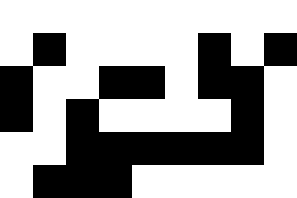[["white", "white", "white", "white", "white", "white", "white", "white", "white"], ["white", "black", "white", "white", "white", "white", "black", "white", "black"], ["black", "white", "white", "black", "black", "white", "black", "black", "white"], ["black", "white", "black", "white", "white", "white", "white", "black", "white"], ["white", "white", "black", "black", "black", "black", "black", "black", "white"], ["white", "black", "black", "black", "white", "white", "white", "white", "white"]]